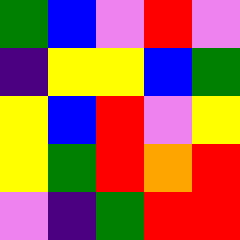[["green", "blue", "violet", "red", "violet"], ["indigo", "yellow", "yellow", "blue", "green"], ["yellow", "blue", "red", "violet", "yellow"], ["yellow", "green", "red", "orange", "red"], ["violet", "indigo", "green", "red", "red"]]